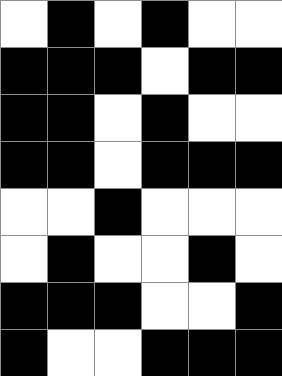[["white", "black", "white", "black", "white", "white"], ["black", "black", "black", "white", "black", "black"], ["black", "black", "white", "black", "white", "white"], ["black", "black", "white", "black", "black", "black"], ["white", "white", "black", "white", "white", "white"], ["white", "black", "white", "white", "black", "white"], ["black", "black", "black", "white", "white", "black"], ["black", "white", "white", "black", "black", "black"]]